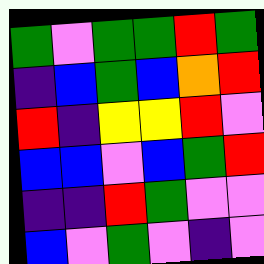[["green", "violet", "green", "green", "red", "green"], ["indigo", "blue", "green", "blue", "orange", "red"], ["red", "indigo", "yellow", "yellow", "red", "violet"], ["blue", "blue", "violet", "blue", "green", "red"], ["indigo", "indigo", "red", "green", "violet", "violet"], ["blue", "violet", "green", "violet", "indigo", "violet"]]